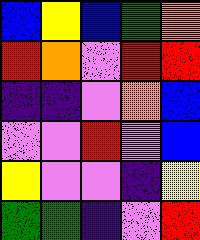[["blue", "yellow", "blue", "green", "orange"], ["red", "orange", "violet", "red", "red"], ["indigo", "indigo", "violet", "orange", "blue"], ["violet", "violet", "red", "violet", "blue"], ["yellow", "violet", "violet", "indigo", "yellow"], ["green", "green", "indigo", "violet", "red"]]